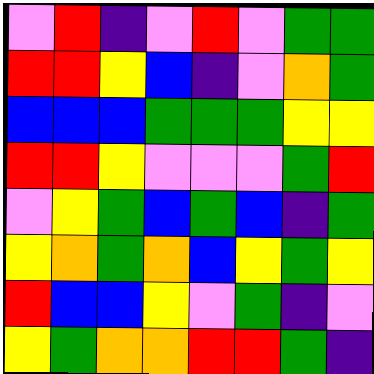[["violet", "red", "indigo", "violet", "red", "violet", "green", "green"], ["red", "red", "yellow", "blue", "indigo", "violet", "orange", "green"], ["blue", "blue", "blue", "green", "green", "green", "yellow", "yellow"], ["red", "red", "yellow", "violet", "violet", "violet", "green", "red"], ["violet", "yellow", "green", "blue", "green", "blue", "indigo", "green"], ["yellow", "orange", "green", "orange", "blue", "yellow", "green", "yellow"], ["red", "blue", "blue", "yellow", "violet", "green", "indigo", "violet"], ["yellow", "green", "orange", "orange", "red", "red", "green", "indigo"]]